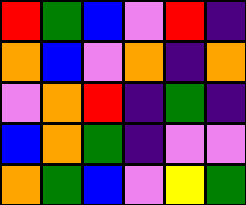[["red", "green", "blue", "violet", "red", "indigo"], ["orange", "blue", "violet", "orange", "indigo", "orange"], ["violet", "orange", "red", "indigo", "green", "indigo"], ["blue", "orange", "green", "indigo", "violet", "violet"], ["orange", "green", "blue", "violet", "yellow", "green"]]